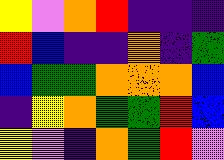[["yellow", "violet", "orange", "red", "indigo", "indigo", "indigo"], ["red", "blue", "indigo", "indigo", "orange", "indigo", "green"], ["blue", "green", "green", "orange", "orange", "orange", "blue"], ["indigo", "yellow", "orange", "green", "green", "red", "blue"], ["yellow", "violet", "indigo", "orange", "green", "red", "violet"]]